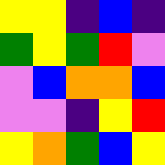[["yellow", "yellow", "indigo", "blue", "indigo"], ["green", "yellow", "green", "red", "violet"], ["violet", "blue", "orange", "orange", "blue"], ["violet", "violet", "indigo", "yellow", "red"], ["yellow", "orange", "green", "blue", "yellow"]]